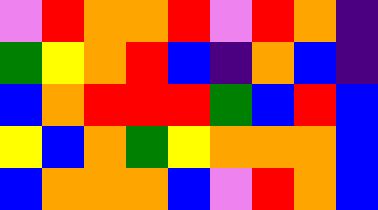[["violet", "red", "orange", "orange", "red", "violet", "red", "orange", "indigo"], ["green", "yellow", "orange", "red", "blue", "indigo", "orange", "blue", "indigo"], ["blue", "orange", "red", "red", "red", "green", "blue", "red", "blue"], ["yellow", "blue", "orange", "green", "yellow", "orange", "orange", "orange", "blue"], ["blue", "orange", "orange", "orange", "blue", "violet", "red", "orange", "blue"]]